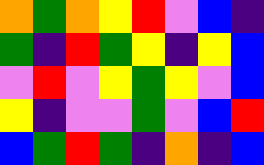[["orange", "green", "orange", "yellow", "red", "violet", "blue", "indigo"], ["green", "indigo", "red", "green", "yellow", "indigo", "yellow", "blue"], ["violet", "red", "violet", "yellow", "green", "yellow", "violet", "blue"], ["yellow", "indigo", "violet", "violet", "green", "violet", "blue", "red"], ["blue", "green", "red", "green", "indigo", "orange", "indigo", "blue"]]